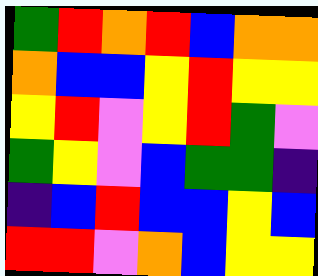[["green", "red", "orange", "red", "blue", "orange", "orange"], ["orange", "blue", "blue", "yellow", "red", "yellow", "yellow"], ["yellow", "red", "violet", "yellow", "red", "green", "violet"], ["green", "yellow", "violet", "blue", "green", "green", "indigo"], ["indigo", "blue", "red", "blue", "blue", "yellow", "blue"], ["red", "red", "violet", "orange", "blue", "yellow", "yellow"]]